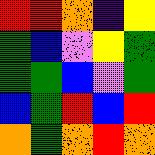[["red", "red", "orange", "indigo", "yellow"], ["green", "blue", "violet", "yellow", "green"], ["green", "green", "blue", "violet", "green"], ["blue", "green", "red", "blue", "red"], ["orange", "green", "orange", "red", "orange"]]